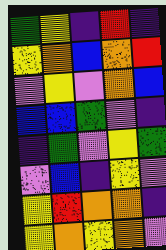[["green", "yellow", "indigo", "red", "indigo"], ["yellow", "orange", "blue", "orange", "red"], ["violet", "yellow", "violet", "orange", "blue"], ["blue", "blue", "green", "violet", "indigo"], ["indigo", "green", "violet", "yellow", "green"], ["violet", "blue", "indigo", "yellow", "violet"], ["yellow", "red", "orange", "orange", "indigo"], ["yellow", "orange", "yellow", "orange", "violet"]]